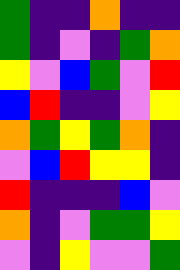[["green", "indigo", "indigo", "orange", "indigo", "indigo"], ["green", "indigo", "violet", "indigo", "green", "orange"], ["yellow", "violet", "blue", "green", "violet", "red"], ["blue", "red", "indigo", "indigo", "violet", "yellow"], ["orange", "green", "yellow", "green", "orange", "indigo"], ["violet", "blue", "red", "yellow", "yellow", "indigo"], ["red", "indigo", "indigo", "indigo", "blue", "violet"], ["orange", "indigo", "violet", "green", "green", "yellow"], ["violet", "indigo", "yellow", "violet", "violet", "green"]]